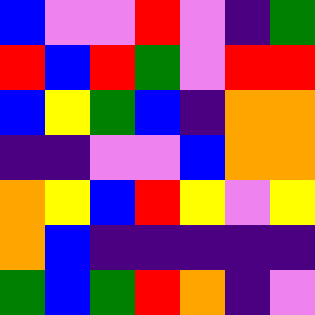[["blue", "violet", "violet", "red", "violet", "indigo", "green"], ["red", "blue", "red", "green", "violet", "red", "red"], ["blue", "yellow", "green", "blue", "indigo", "orange", "orange"], ["indigo", "indigo", "violet", "violet", "blue", "orange", "orange"], ["orange", "yellow", "blue", "red", "yellow", "violet", "yellow"], ["orange", "blue", "indigo", "indigo", "indigo", "indigo", "indigo"], ["green", "blue", "green", "red", "orange", "indigo", "violet"]]